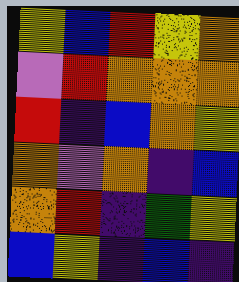[["yellow", "blue", "red", "yellow", "orange"], ["violet", "red", "orange", "orange", "orange"], ["red", "indigo", "blue", "orange", "yellow"], ["orange", "violet", "orange", "indigo", "blue"], ["orange", "red", "indigo", "green", "yellow"], ["blue", "yellow", "indigo", "blue", "indigo"]]